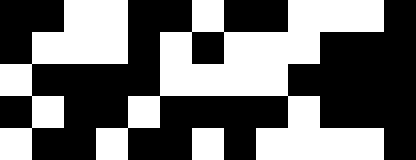[["black", "black", "white", "white", "black", "black", "white", "black", "black", "white", "white", "white", "black"], ["black", "white", "white", "white", "black", "white", "black", "white", "white", "white", "black", "black", "black"], ["white", "black", "black", "black", "black", "white", "white", "white", "white", "black", "black", "black", "black"], ["black", "white", "black", "black", "white", "black", "black", "black", "black", "white", "black", "black", "black"], ["white", "black", "black", "white", "black", "black", "white", "black", "white", "white", "white", "white", "black"]]